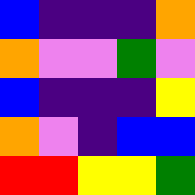[["blue", "indigo", "indigo", "indigo", "orange"], ["orange", "violet", "violet", "green", "violet"], ["blue", "indigo", "indigo", "indigo", "yellow"], ["orange", "violet", "indigo", "blue", "blue"], ["red", "red", "yellow", "yellow", "green"]]